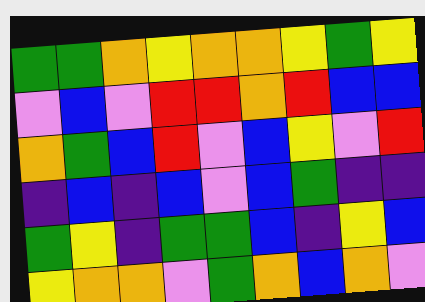[["green", "green", "orange", "yellow", "orange", "orange", "yellow", "green", "yellow"], ["violet", "blue", "violet", "red", "red", "orange", "red", "blue", "blue"], ["orange", "green", "blue", "red", "violet", "blue", "yellow", "violet", "red"], ["indigo", "blue", "indigo", "blue", "violet", "blue", "green", "indigo", "indigo"], ["green", "yellow", "indigo", "green", "green", "blue", "indigo", "yellow", "blue"], ["yellow", "orange", "orange", "violet", "green", "orange", "blue", "orange", "violet"]]